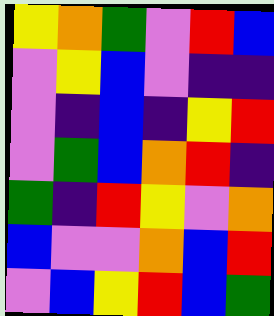[["yellow", "orange", "green", "violet", "red", "blue"], ["violet", "yellow", "blue", "violet", "indigo", "indigo"], ["violet", "indigo", "blue", "indigo", "yellow", "red"], ["violet", "green", "blue", "orange", "red", "indigo"], ["green", "indigo", "red", "yellow", "violet", "orange"], ["blue", "violet", "violet", "orange", "blue", "red"], ["violet", "blue", "yellow", "red", "blue", "green"]]